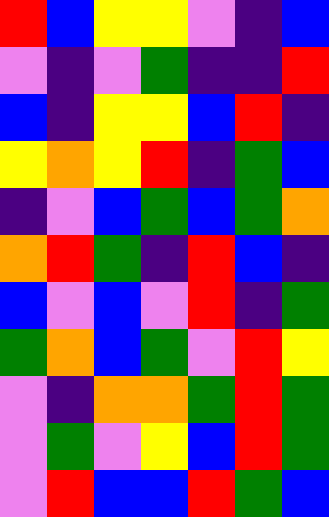[["red", "blue", "yellow", "yellow", "violet", "indigo", "blue"], ["violet", "indigo", "violet", "green", "indigo", "indigo", "red"], ["blue", "indigo", "yellow", "yellow", "blue", "red", "indigo"], ["yellow", "orange", "yellow", "red", "indigo", "green", "blue"], ["indigo", "violet", "blue", "green", "blue", "green", "orange"], ["orange", "red", "green", "indigo", "red", "blue", "indigo"], ["blue", "violet", "blue", "violet", "red", "indigo", "green"], ["green", "orange", "blue", "green", "violet", "red", "yellow"], ["violet", "indigo", "orange", "orange", "green", "red", "green"], ["violet", "green", "violet", "yellow", "blue", "red", "green"], ["violet", "red", "blue", "blue", "red", "green", "blue"]]